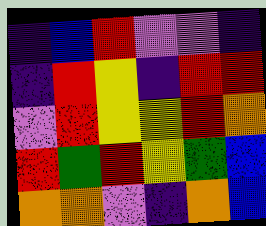[["indigo", "blue", "red", "violet", "violet", "indigo"], ["indigo", "red", "yellow", "indigo", "red", "red"], ["violet", "red", "yellow", "yellow", "red", "orange"], ["red", "green", "red", "yellow", "green", "blue"], ["orange", "orange", "violet", "indigo", "orange", "blue"]]